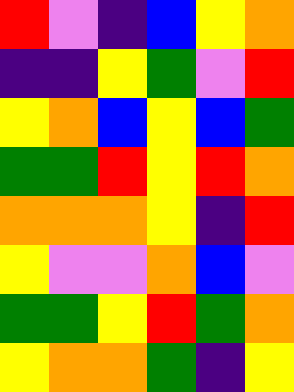[["red", "violet", "indigo", "blue", "yellow", "orange"], ["indigo", "indigo", "yellow", "green", "violet", "red"], ["yellow", "orange", "blue", "yellow", "blue", "green"], ["green", "green", "red", "yellow", "red", "orange"], ["orange", "orange", "orange", "yellow", "indigo", "red"], ["yellow", "violet", "violet", "orange", "blue", "violet"], ["green", "green", "yellow", "red", "green", "orange"], ["yellow", "orange", "orange", "green", "indigo", "yellow"]]